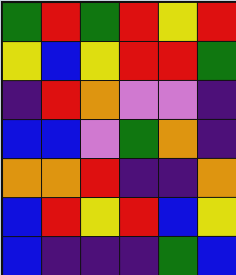[["green", "red", "green", "red", "yellow", "red"], ["yellow", "blue", "yellow", "red", "red", "green"], ["indigo", "red", "orange", "violet", "violet", "indigo"], ["blue", "blue", "violet", "green", "orange", "indigo"], ["orange", "orange", "red", "indigo", "indigo", "orange"], ["blue", "red", "yellow", "red", "blue", "yellow"], ["blue", "indigo", "indigo", "indigo", "green", "blue"]]